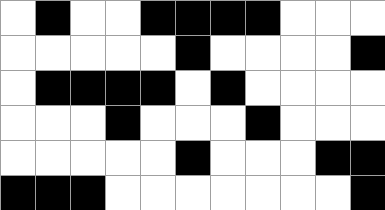[["white", "black", "white", "white", "black", "black", "black", "black", "white", "white", "white"], ["white", "white", "white", "white", "white", "black", "white", "white", "white", "white", "black"], ["white", "black", "black", "black", "black", "white", "black", "white", "white", "white", "white"], ["white", "white", "white", "black", "white", "white", "white", "black", "white", "white", "white"], ["white", "white", "white", "white", "white", "black", "white", "white", "white", "black", "black"], ["black", "black", "black", "white", "white", "white", "white", "white", "white", "white", "black"]]